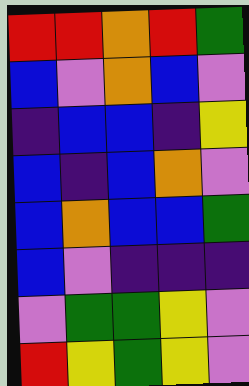[["red", "red", "orange", "red", "green"], ["blue", "violet", "orange", "blue", "violet"], ["indigo", "blue", "blue", "indigo", "yellow"], ["blue", "indigo", "blue", "orange", "violet"], ["blue", "orange", "blue", "blue", "green"], ["blue", "violet", "indigo", "indigo", "indigo"], ["violet", "green", "green", "yellow", "violet"], ["red", "yellow", "green", "yellow", "violet"]]